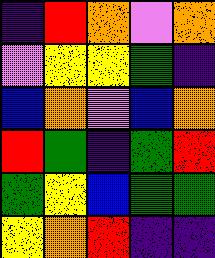[["indigo", "red", "orange", "violet", "orange"], ["violet", "yellow", "yellow", "green", "indigo"], ["blue", "orange", "violet", "blue", "orange"], ["red", "green", "indigo", "green", "red"], ["green", "yellow", "blue", "green", "green"], ["yellow", "orange", "red", "indigo", "indigo"]]